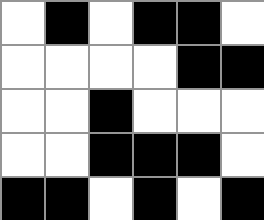[["white", "black", "white", "black", "black", "white"], ["white", "white", "white", "white", "black", "black"], ["white", "white", "black", "white", "white", "white"], ["white", "white", "black", "black", "black", "white"], ["black", "black", "white", "black", "white", "black"]]